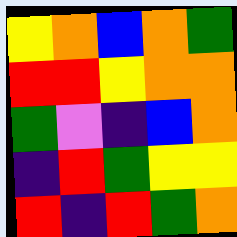[["yellow", "orange", "blue", "orange", "green"], ["red", "red", "yellow", "orange", "orange"], ["green", "violet", "indigo", "blue", "orange"], ["indigo", "red", "green", "yellow", "yellow"], ["red", "indigo", "red", "green", "orange"]]